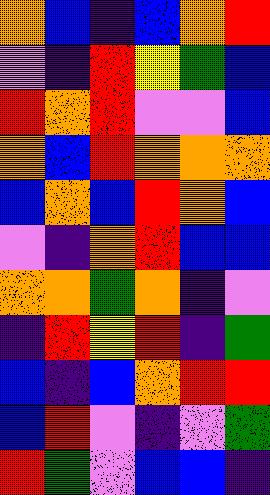[["orange", "blue", "indigo", "blue", "orange", "red"], ["violet", "indigo", "red", "yellow", "green", "blue"], ["red", "orange", "red", "violet", "violet", "blue"], ["orange", "blue", "red", "orange", "orange", "orange"], ["blue", "orange", "blue", "red", "orange", "blue"], ["violet", "indigo", "orange", "red", "blue", "blue"], ["orange", "orange", "green", "orange", "indigo", "violet"], ["indigo", "red", "yellow", "red", "indigo", "green"], ["blue", "indigo", "blue", "orange", "red", "red"], ["blue", "red", "violet", "indigo", "violet", "green"], ["red", "green", "violet", "blue", "blue", "indigo"]]